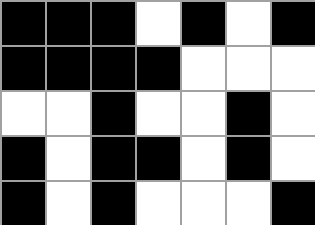[["black", "black", "black", "white", "black", "white", "black"], ["black", "black", "black", "black", "white", "white", "white"], ["white", "white", "black", "white", "white", "black", "white"], ["black", "white", "black", "black", "white", "black", "white"], ["black", "white", "black", "white", "white", "white", "black"]]